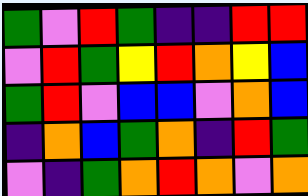[["green", "violet", "red", "green", "indigo", "indigo", "red", "red"], ["violet", "red", "green", "yellow", "red", "orange", "yellow", "blue"], ["green", "red", "violet", "blue", "blue", "violet", "orange", "blue"], ["indigo", "orange", "blue", "green", "orange", "indigo", "red", "green"], ["violet", "indigo", "green", "orange", "red", "orange", "violet", "orange"]]